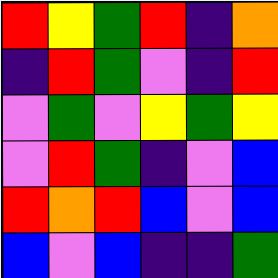[["red", "yellow", "green", "red", "indigo", "orange"], ["indigo", "red", "green", "violet", "indigo", "red"], ["violet", "green", "violet", "yellow", "green", "yellow"], ["violet", "red", "green", "indigo", "violet", "blue"], ["red", "orange", "red", "blue", "violet", "blue"], ["blue", "violet", "blue", "indigo", "indigo", "green"]]